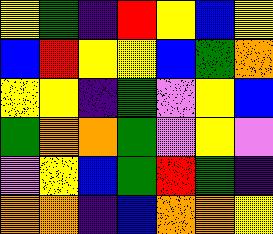[["yellow", "green", "indigo", "red", "yellow", "blue", "yellow"], ["blue", "red", "yellow", "yellow", "blue", "green", "orange"], ["yellow", "yellow", "indigo", "green", "violet", "yellow", "blue"], ["green", "orange", "orange", "green", "violet", "yellow", "violet"], ["violet", "yellow", "blue", "green", "red", "green", "indigo"], ["orange", "orange", "indigo", "blue", "orange", "orange", "yellow"]]